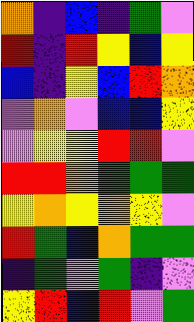[["orange", "indigo", "blue", "indigo", "green", "violet"], ["red", "indigo", "red", "yellow", "blue", "yellow"], ["blue", "indigo", "yellow", "blue", "red", "orange"], ["violet", "orange", "violet", "blue", "blue", "yellow"], ["violet", "yellow", "yellow", "red", "red", "violet"], ["red", "red", "orange", "green", "green", "green"], ["yellow", "orange", "yellow", "orange", "yellow", "violet"], ["red", "green", "blue", "orange", "green", "green"], ["indigo", "green", "violet", "green", "indigo", "violet"], ["yellow", "red", "blue", "red", "violet", "green"]]